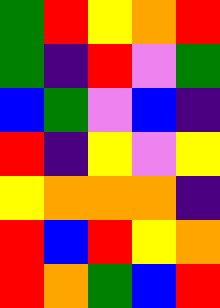[["green", "red", "yellow", "orange", "red"], ["green", "indigo", "red", "violet", "green"], ["blue", "green", "violet", "blue", "indigo"], ["red", "indigo", "yellow", "violet", "yellow"], ["yellow", "orange", "orange", "orange", "indigo"], ["red", "blue", "red", "yellow", "orange"], ["red", "orange", "green", "blue", "red"]]